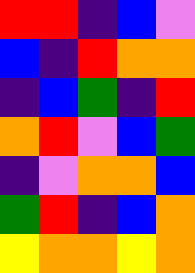[["red", "red", "indigo", "blue", "violet"], ["blue", "indigo", "red", "orange", "orange"], ["indigo", "blue", "green", "indigo", "red"], ["orange", "red", "violet", "blue", "green"], ["indigo", "violet", "orange", "orange", "blue"], ["green", "red", "indigo", "blue", "orange"], ["yellow", "orange", "orange", "yellow", "orange"]]